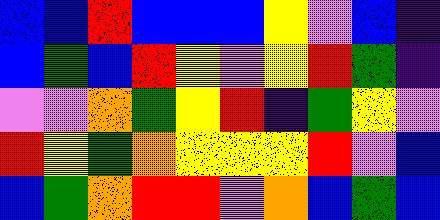[["blue", "blue", "red", "blue", "blue", "blue", "yellow", "violet", "blue", "indigo"], ["blue", "green", "blue", "red", "yellow", "violet", "yellow", "red", "green", "indigo"], ["violet", "violet", "orange", "green", "yellow", "red", "indigo", "green", "yellow", "violet"], ["red", "yellow", "green", "orange", "yellow", "yellow", "yellow", "red", "violet", "blue"], ["blue", "green", "orange", "red", "red", "violet", "orange", "blue", "green", "blue"]]